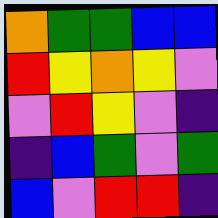[["orange", "green", "green", "blue", "blue"], ["red", "yellow", "orange", "yellow", "violet"], ["violet", "red", "yellow", "violet", "indigo"], ["indigo", "blue", "green", "violet", "green"], ["blue", "violet", "red", "red", "indigo"]]